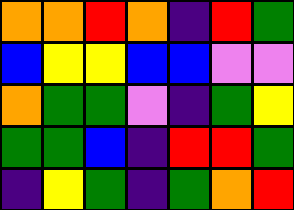[["orange", "orange", "red", "orange", "indigo", "red", "green"], ["blue", "yellow", "yellow", "blue", "blue", "violet", "violet"], ["orange", "green", "green", "violet", "indigo", "green", "yellow"], ["green", "green", "blue", "indigo", "red", "red", "green"], ["indigo", "yellow", "green", "indigo", "green", "orange", "red"]]